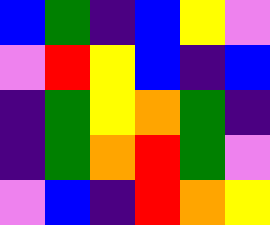[["blue", "green", "indigo", "blue", "yellow", "violet"], ["violet", "red", "yellow", "blue", "indigo", "blue"], ["indigo", "green", "yellow", "orange", "green", "indigo"], ["indigo", "green", "orange", "red", "green", "violet"], ["violet", "blue", "indigo", "red", "orange", "yellow"]]